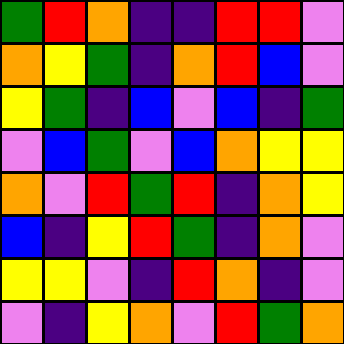[["green", "red", "orange", "indigo", "indigo", "red", "red", "violet"], ["orange", "yellow", "green", "indigo", "orange", "red", "blue", "violet"], ["yellow", "green", "indigo", "blue", "violet", "blue", "indigo", "green"], ["violet", "blue", "green", "violet", "blue", "orange", "yellow", "yellow"], ["orange", "violet", "red", "green", "red", "indigo", "orange", "yellow"], ["blue", "indigo", "yellow", "red", "green", "indigo", "orange", "violet"], ["yellow", "yellow", "violet", "indigo", "red", "orange", "indigo", "violet"], ["violet", "indigo", "yellow", "orange", "violet", "red", "green", "orange"]]